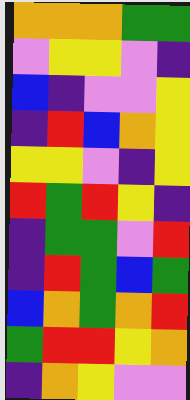[["orange", "orange", "orange", "green", "green"], ["violet", "yellow", "yellow", "violet", "indigo"], ["blue", "indigo", "violet", "violet", "yellow"], ["indigo", "red", "blue", "orange", "yellow"], ["yellow", "yellow", "violet", "indigo", "yellow"], ["red", "green", "red", "yellow", "indigo"], ["indigo", "green", "green", "violet", "red"], ["indigo", "red", "green", "blue", "green"], ["blue", "orange", "green", "orange", "red"], ["green", "red", "red", "yellow", "orange"], ["indigo", "orange", "yellow", "violet", "violet"]]